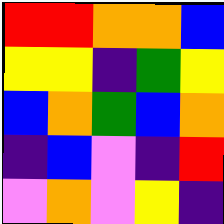[["red", "red", "orange", "orange", "blue"], ["yellow", "yellow", "indigo", "green", "yellow"], ["blue", "orange", "green", "blue", "orange"], ["indigo", "blue", "violet", "indigo", "red"], ["violet", "orange", "violet", "yellow", "indigo"]]